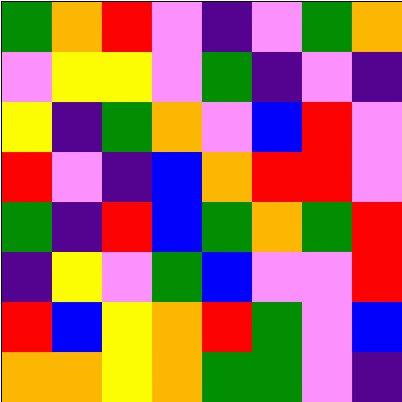[["green", "orange", "red", "violet", "indigo", "violet", "green", "orange"], ["violet", "yellow", "yellow", "violet", "green", "indigo", "violet", "indigo"], ["yellow", "indigo", "green", "orange", "violet", "blue", "red", "violet"], ["red", "violet", "indigo", "blue", "orange", "red", "red", "violet"], ["green", "indigo", "red", "blue", "green", "orange", "green", "red"], ["indigo", "yellow", "violet", "green", "blue", "violet", "violet", "red"], ["red", "blue", "yellow", "orange", "red", "green", "violet", "blue"], ["orange", "orange", "yellow", "orange", "green", "green", "violet", "indigo"]]